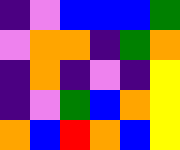[["indigo", "violet", "blue", "blue", "blue", "green"], ["violet", "orange", "orange", "indigo", "green", "orange"], ["indigo", "orange", "indigo", "violet", "indigo", "yellow"], ["indigo", "violet", "green", "blue", "orange", "yellow"], ["orange", "blue", "red", "orange", "blue", "yellow"]]